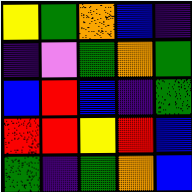[["yellow", "green", "orange", "blue", "indigo"], ["indigo", "violet", "green", "orange", "green"], ["blue", "red", "blue", "indigo", "green"], ["red", "red", "yellow", "red", "blue"], ["green", "indigo", "green", "orange", "blue"]]